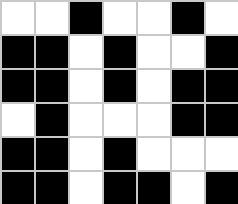[["white", "white", "black", "white", "white", "black", "white"], ["black", "black", "white", "black", "white", "white", "black"], ["black", "black", "white", "black", "white", "black", "black"], ["white", "black", "white", "white", "white", "black", "black"], ["black", "black", "white", "black", "white", "white", "white"], ["black", "black", "white", "black", "black", "white", "black"]]